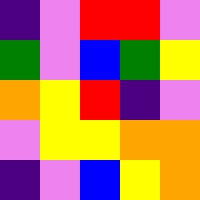[["indigo", "violet", "red", "red", "violet"], ["green", "violet", "blue", "green", "yellow"], ["orange", "yellow", "red", "indigo", "violet"], ["violet", "yellow", "yellow", "orange", "orange"], ["indigo", "violet", "blue", "yellow", "orange"]]